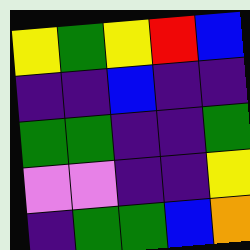[["yellow", "green", "yellow", "red", "blue"], ["indigo", "indigo", "blue", "indigo", "indigo"], ["green", "green", "indigo", "indigo", "green"], ["violet", "violet", "indigo", "indigo", "yellow"], ["indigo", "green", "green", "blue", "orange"]]